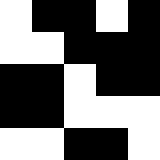[["white", "black", "black", "white", "black"], ["white", "white", "black", "black", "black"], ["black", "black", "white", "black", "black"], ["black", "black", "white", "white", "white"], ["white", "white", "black", "black", "white"]]